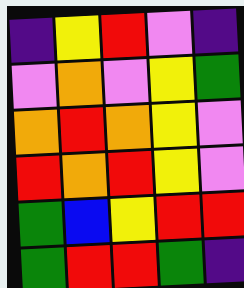[["indigo", "yellow", "red", "violet", "indigo"], ["violet", "orange", "violet", "yellow", "green"], ["orange", "red", "orange", "yellow", "violet"], ["red", "orange", "red", "yellow", "violet"], ["green", "blue", "yellow", "red", "red"], ["green", "red", "red", "green", "indigo"]]